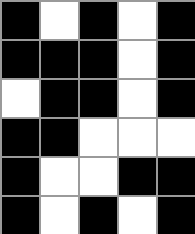[["black", "white", "black", "white", "black"], ["black", "black", "black", "white", "black"], ["white", "black", "black", "white", "black"], ["black", "black", "white", "white", "white"], ["black", "white", "white", "black", "black"], ["black", "white", "black", "white", "black"]]